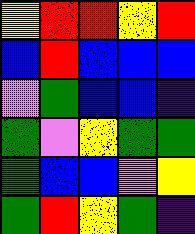[["yellow", "red", "red", "yellow", "red"], ["blue", "red", "blue", "blue", "blue"], ["violet", "green", "blue", "blue", "indigo"], ["green", "violet", "yellow", "green", "green"], ["green", "blue", "blue", "violet", "yellow"], ["green", "red", "yellow", "green", "indigo"]]